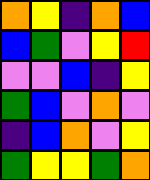[["orange", "yellow", "indigo", "orange", "blue"], ["blue", "green", "violet", "yellow", "red"], ["violet", "violet", "blue", "indigo", "yellow"], ["green", "blue", "violet", "orange", "violet"], ["indigo", "blue", "orange", "violet", "yellow"], ["green", "yellow", "yellow", "green", "orange"]]